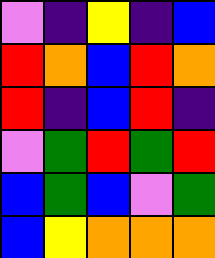[["violet", "indigo", "yellow", "indigo", "blue"], ["red", "orange", "blue", "red", "orange"], ["red", "indigo", "blue", "red", "indigo"], ["violet", "green", "red", "green", "red"], ["blue", "green", "blue", "violet", "green"], ["blue", "yellow", "orange", "orange", "orange"]]